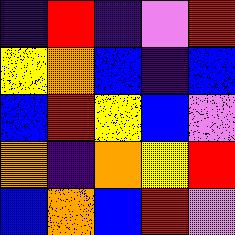[["indigo", "red", "indigo", "violet", "red"], ["yellow", "orange", "blue", "indigo", "blue"], ["blue", "red", "yellow", "blue", "violet"], ["orange", "indigo", "orange", "yellow", "red"], ["blue", "orange", "blue", "red", "violet"]]